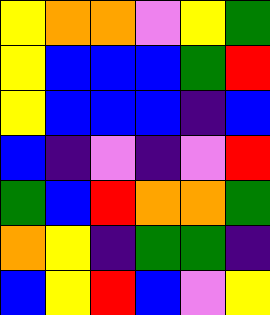[["yellow", "orange", "orange", "violet", "yellow", "green"], ["yellow", "blue", "blue", "blue", "green", "red"], ["yellow", "blue", "blue", "blue", "indigo", "blue"], ["blue", "indigo", "violet", "indigo", "violet", "red"], ["green", "blue", "red", "orange", "orange", "green"], ["orange", "yellow", "indigo", "green", "green", "indigo"], ["blue", "yellow", "red", "blue", "violet", "yellow"]]